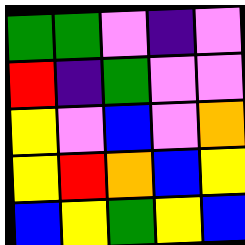[["green", "green", "violet", "indigo", "violet"], ["red", "indigo", "green", "violet", "violet"], ["yellow", "violet", "blue", "violet", "orange"], ["yellow", "red", "orange", "blue", "yellow"], ["blue", "yellow", "green", "yellow", "blue"]]